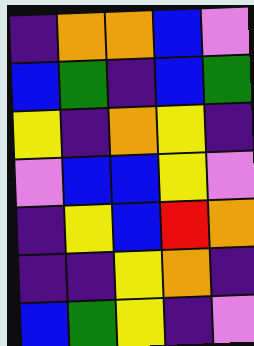[["indigo", "orange", "orange", "blue", "violet"], ["blue", "green", "indigo", "blue", "green"], ["yellow", "indigo", "orange", "yellow", "indigo"], ["violet", "blue", "blue", "yellow", "violet"], ["indigo", "yellow", "blue", "red", "orange"], ["indigo", "indigo", "yellow", "orange", "indigo"], ["blue", "green", "yellow", "indigo", "violet"]]